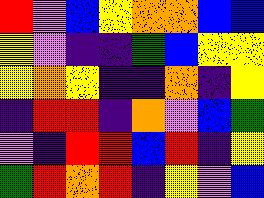[["red", "violet", "blue", "yellow", "orange", "orange", "blue", "blue"], ["yellow", "violet", "indigo", "indigo", "green", "blue", "yellow", "yellow"], ["yellow", "orange", "yellow", "indigo", "indigo", "orange", "indigo", "yellow"], ["indigo", "red", "red", "indigo", "orange", "violet", "blue", "green"], ["violet", "indigo", "red", "red", "blue", "red", "indigo", "yellow"], ["green", "red", "orange", "red", "indigo", "yellow", "violet", "blue"]]